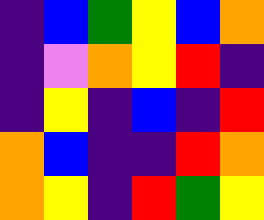[["indigo", "blue", "green", "yellow", "blue", "orange"], ["indigo", "violet", "orange", "yellow", "red", "indigo"], ["indigo", "yellow", "indigo", "blue", "indigo", "red"], ["orange", "blue", "indigo", "indigo", "red", "orange"], ["orange", "yellow", "indigo", "red", "green", "yellow"]]